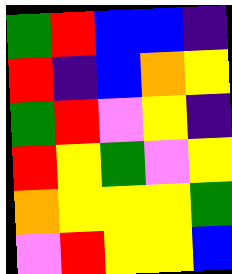[["green", "red", "blue", "blue", "indigo"], ["red", "indigo", "blue", "orange", "yellow"], ["green", "red", "violet", "yellow", "indigo"], ["red", "yellow", "green", "violet", "yellow"], ["orange", "yellow", "yellow", "yellow", "green"], ["violet", "red", "yellow", "yellow", "blue"]]